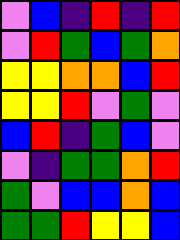[["violet", "blue", "indigo", "red", "indigo", "red"], ["violet", "red", "green", "blue", "green", "orange"], ["yellow", "yellow", "orange", "orange", "blue", "red"], ["yellow", "yellow", "red", "violet", "green", "violet"], ["blue", "red", "indigo", "green", "blue", "violet"], ["violet", "indigo", "green", "green", "orange", "red"], ["green", "violet", "blue", "blue", "orange", "blue"], ["green", "green", "red", "yellow", "yellow", "blue"]]